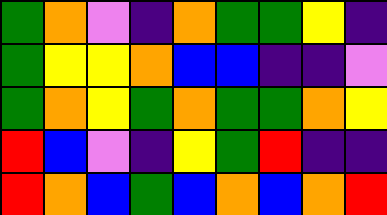[["green", "orange", "violet", "indigo", "orange", "green", "green", "yellow", "indigo"], ["green", "yellow", "yellow", "orange", "blue", "blue", "indigo", "indigo", "violet"], ["green", "orange", "yellow", "green", "orange", "green", "green", "orange", "yellow"], ["red", "blue", "violet", "indigo", "yellow", "green", "red", "indigo", "indigo"], ["red", "orange", "blue", "green", "blue", "orange", "blue", "orange", "red"]]